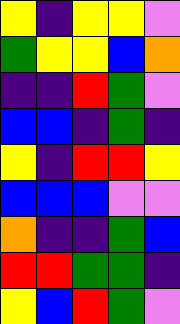[["yellow", "indigo", "yellow", "yellow", "violet"], ["green", "yellow", "yellow", "blue", "orange"], ["indigo", "indigo", "red", "green", "violet"], ["blue", "blue", "indigo", "green", "indigo"], ["yellow", "indigo", "red", "red", "yellow"], ["blue", "blue", "blue", "violet", "violet"], ["orange", "indigo", "indigo", "green", "blue"], ["red", "red", "green", "green", "indigo"], ["yellow", "blue", "red", "green", "violet"]]